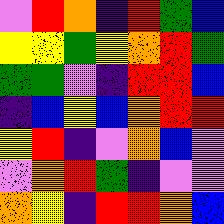[["violet", "red", "orange", "indigo", "red", "green", "blue"], ["yellow", "yellow", "green", "yellow", "orange", "red", "green"], ["green", "green", "violet", "indigo", "red", "red", "blue"], ["indigo", "blue", "yellow", "blue", "orange", "red", "red"], ["yellow", "red", "indigo", "violet", "orange", "blue", "violet"], ["violet", "orange", "red", "green", "indigo", "violet", "violet"], ["orange", "yellow", "indigo", "red", "red", "orange", "blue"]]